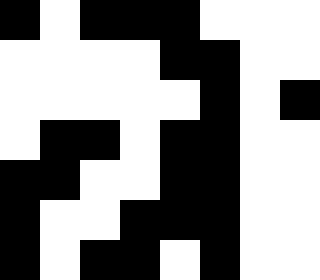[["black", "white", "black", "black", "black", "white", "white", "white"], ["white", "white", "white", "white", "black", "black", "white", "white"], ["white", "white", "white", "white", "white", "black", "white", "black"], ["white", "black", "black", "white", "black", "black", "white", "white"], ["black", "black", "white", "white", "black", "black", "white", "white"], ["black", "white", "white", "black", "black", "black", "white", "white"], ["black", "white", "black", "black", "white", "black", "white", "white"]]